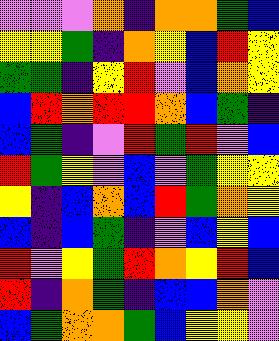[["violet", "violet", "violet", "orange", "indigo", "orange", "orange", "green", "blue"], ["yellow", "yellow", "green", "indigo", "orange", "yellow", "blue", "red", "yellow"], ["green", "green", "indigo", "yellow", "red", "violet", "blue", "orange", "yellow"], ["blue", "red", "orange", "red", "red", "orange", "blue", "green", "indigo"], ["blue", "green", "indigo", "violet", "red", "green", "red", "violet", "blue"], ["red", "green", "yellow", "violet", "blue", "violet", "green", "yellow", "yellow"], ["yellow", "indigo", "blue", "orange", "blue", "red", "green", "orange", "yellow"], ["blue", "indigo", "blue", "green", "indigo", "violet", "blue", "yellow", "blue"], ["red", "violet", "yellow", "green", "red", "orange", "yellow", "red", "blue"], ["red", "indigo", "orange", "green", "indigo", "blue", "blue", "orange", "violet"], ["blue", "green", "orange", "orange", "green", "blue", "yellow", "yellow", "violet"]]